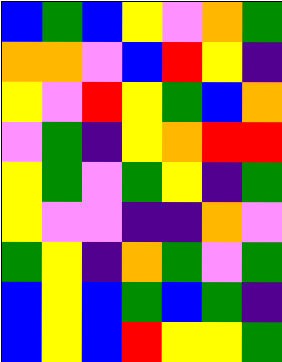[["blue", "green", "blue", "yellow", "violet", "orange", "green"], ["orange", "orange", "violet", "blue", "red", "yellow", "indigo"], ["yellow", "violet", "red", "yellow", "green", "blue", "orange"], ["violet", "green", "indigo", "yellow", "orange", "red", "red"], ["yellow", "green", "violet", "green", "yellow", "indigo", "green"], ["yellow", "violet", "violet", "indigo", "indigo", "orange", "violet"], ["green", "yellow", "indigo", "orange", "green", "violet", "green"], ["blue", "yellow", "blue", "green", "blue", "green", "indigo"], ["blue", "yellow", "blue", "red", "yellow", "yellow", "green"]]